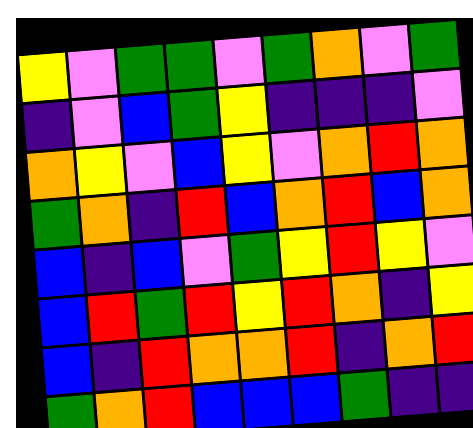[["yellow", "violet", "green", "green", "violet", "green", "orange", "violet", "green"], ["indigo", "violet", "blue", "green", "yellow", "indigo", "indigo", "indigo", "violet"], ["orange", "yellow", "violet", "blue", "yellow", "violet", "orange", "red", "orange"], ["green", "orange", "indigo", "red", "blue", "orange", "red", "blue", "orange"], ["blue", "indigo", "blue", "violet", "green", "yellow", "red", "yellow", "violet"], ["blue", "red", "green", "red", "yellow", "red", "orange", "indigo", "yellow"], ["blue", "indigo", "red", "orange", "orange", "red", "indigo", "orange", "red"], ["green", "orange", "red", "blue", "blue", "blue", "green", "indigo", "indigo"]]